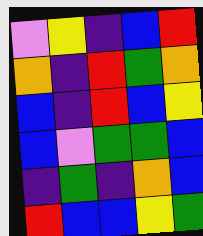[["violet", "yellow", "indigo", "blue", "red"], ["orange", "indigo", "red", "green", "orange"], ["blue", "indigo", "red", "blue", "yellow"], ["blue", "violet", "green", "green", "blue"], ["indigo", "green", "indigo", "orange", "blue"], ["red", "blue", "blue", "yellow", "green"]]